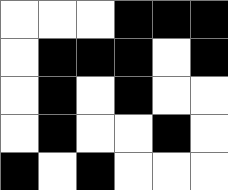[["white", "white", "white", "black", "black", "black"], ["white", "black", "black", "black", "white", "black"], ["white", "black", "white", "black", "white", "white"], ["white", "black", "white", "white", "black", "white"], ["black", "white", "black", "white", "white", "white"]]